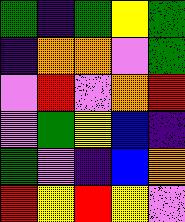[["green", "indigo", "green", "yellow", "green"], ["indigo", "orange", "orange", "violet", "green"], ["violet", "red", "violet", "orange", "red"], ["violet", "green", "yellow", "blue", "indigo"], ["green", "violet", "indigo", "blue", "orange"], ["red", "yellow", "red", "yellow", "violet"]]